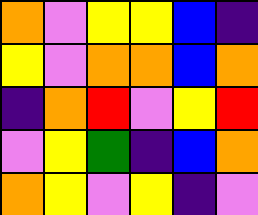[["orange", "violet", "yellow", "yellow", "blue", "indigo"], ["yellow", "violet", "orange", "orange", "blue", "orange"], ["indigo", "orange", "red", "violet", "yellow", "red"], ["violet", "yellow", "green", "indigo", "blue", "orange"], ["orange", "yellow", "violet", "yellow", "indigo", "violet"]]